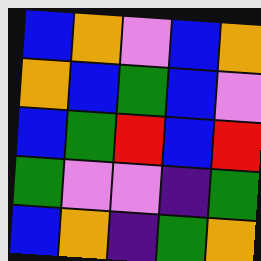[["blue", "orange", "violet", "blue", "orange"], ["orange", "blue", "green", "blue", "violet"], ["blue", "green", "red", "blue", "red"], ["green", "violet", "violet", "indigo", "green"], ["blue", "orange", "indigo", "green", "orange"]]